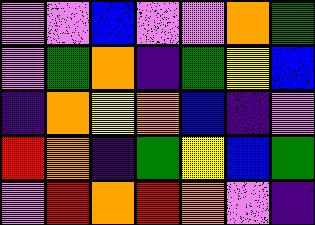[["violet", "violet", "blue", "violet", "violet", "orange", "green"], ["violet", "green", "orange", "indigo", "green", "yellow", "blue"], ["indigo", "orange", "yellow", "orange", "blue", "indigo", "violet"], ["red", "orange", "indigo", "green", "yellow", "blue", "green"], ["violet", "red", "orange", "red", "orange", "violet", "indigo"]]